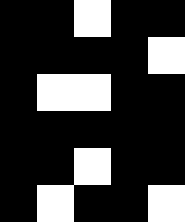[["black", "black", "white", "black", "black"], ["black", "black", "black", "black", "white"], ["black", "white", "white", "black", "black"], ["black", "black", "black", "black", "black"], ["black", "black", "white", "black", "black"], ["black", "white", "black", "black", "white"]]